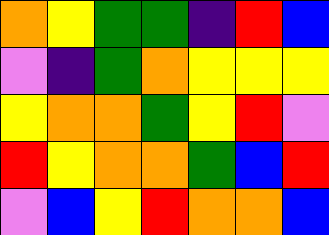[["orange", "yellow", "green", "green", "indigo", "red", "blue"], ["violet", "indigo", "green", "orange", "yellow", "yellow", "yellow"], ["yellow", "orange", "orange", "green", "yellow", "red", "violet"], ["red", "yellow", "orange", "orange", "green", "blue", "red"], ["violet", "blue", "yellow", "red", "orange", "orange", "blue"]]